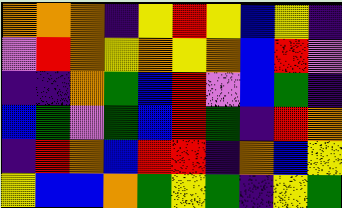[["orange", "orange", "orange", "indigo", "yellow", "red", "yellow", "blue", "yellow", "indigo"], ["violet", "red", "orange", "yellow", "orange", "yellow", "orange", "blue", "red", "violet"], ["indigo", "indigo", "orange", "green", "blue", "red", "violet", "blue", "green", "indigo"], ["blue", "green", "violet", "green", "blue", "red", "green", "indigo", "red", "orange"], ["indigo", "red", "orange", "blue", "red", "red", "indigo", "orange", "blue", "yellow"], ["yellow", "blue", "blue", "orange", "green", "yellow", "green", "indigo", "yellow", "green"]]